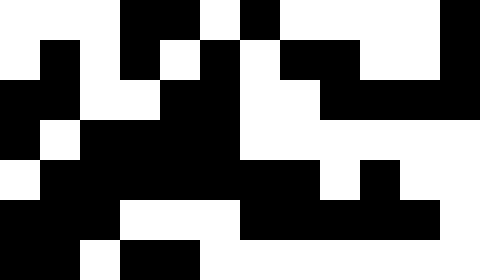[["white", "white", "white", "black", "black", "white", "black", "white", "white", "white", "white", "black"], ["white", "black", "white", "black", "white", "black", "white", "black", "black", "white", "white", "black"], ["black", "black", "white", "white", "black", "black", "white", "white", "black", "black", "black", "black"], ["black", "white", "black", "black", "black", "black", "white", "white", "white", "white", "white", "white"], ["white", "black", "black", "black", "black", "black", "black", "black", "white", "black", "white", "white"], ["black", "black", "black", "white", "white", "white", "black", "black", "black", "black", "black", "white"], ["black", "black", "white", "black", "black", "white", "white", "white", "white", "white", "white", "white"]]